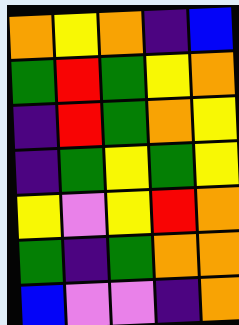[["orange", "yellow", "orange", "indigo", "blue"], ["green", "red", "green", "yellow", "orange"], ["indigo", "red", "green", "orange", "yellow"], ["indigo", "green", "yellow", "green", "yellow"], ["yellow", "violet", "yellow", "red", "orange"], ["green", "indigo", "green", "orange", "orange"], ["blue", "violet", "violet", "indigo", "orange"]]